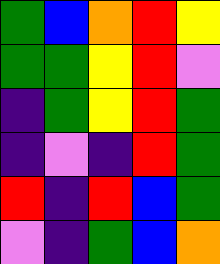[["green", "blue", "orange", "red", "yellow"], ["green", "green", "yellow", "red", "violet"], ["indigo", "green", "yellow", "red", "green"], ["indigo", "violet", "indigo", "red", "green"], ["red", "indigo", "red", "blue", "green"], ["violet", "indigo", "green", "blue", "orange"]]